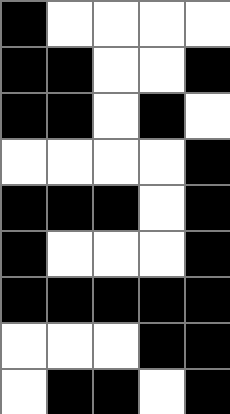[["black", "white", "white", "white", "white"], ["black", "black", "white", "white", "black"], ["black", "black", "white", "black", "white"], ["white", "white", "white", "white", "black"], ["black", "black", "black", "white", "black"], ["black", "white", "white", "white", "black"], ["black", "black", "black", "black", "black"], ["white", "white", "white", "black", "black"], ["white", "black", "black", "white", "black"]]